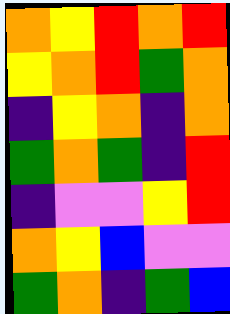[["orange", "yellow", "red", "orange", "red"], ["yellow", "orange", "red", "green", "orange"], ["indigo", "yellow", "orange", "indigo", "orange"], ["green", "orange", "green", "indigo", "red"], ["indigo", "violet", "violet", "yellow", "red"], ["orange", "yellow", "blue", "violet", "violet"], ["green", "orange", "indigo", "green", "blue"]]